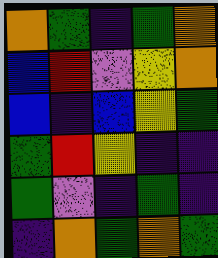[["orange", "green", "indigo", "green", "orange"], ["blue", "red", "violet", "yellow", "orange"], ["blue", "indigo", "blue", "yellow", "green"], ["green", "red", "yellow", "indigo", "indigo"], ["green", "violet", "indigo", "green", "indigo"], ["indigo", "orange", "green", "orange", "green"]]